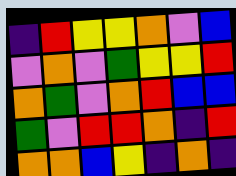[["indigo", "red", "yellow", "yellow", "orange", "violet", "blue"], ["violet", "orange", "violet", "green", "yellow", "yellow", "red"], ["orange", "green", "violet", "orange", "red", "blue", "blue"], ["green", "violet", "red", "red", "orange", "indigo", "red"], ["orange", "orange", "blue", "yellow", "indigo", "orange", "indigo"]]